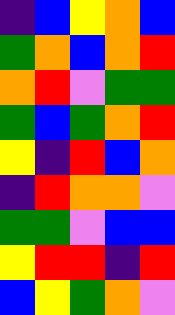[["indigo", "blue", "yellow", "orange", "blue"], ["green", "orange", "blue", "orange", "red"], ["orange", "red", "violet", "green", "green"], ["green", "blue", "green", "orange", "red"], ["yellow", "indigo", "red", "blue", "orange"], ["indigo", "red", "orange", "orange", "violet"], ["green", "green", "violet", "blue", "blue"], ["yellow", "red", "red", "indigo", "red"], ["blue", "yellow", "green", "orange", "violet"]]